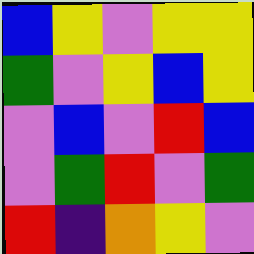[["blue", "yellow", "violet", "yellow", "yellow"], ["green", "violet", "yellow", "blue", "yellow"], ["violet", "blue", "violet", "red", "blue"], ["violet", "green", "red", "violet", "green"], ["red", "indigo", "orange", "yellow", "violet"]]